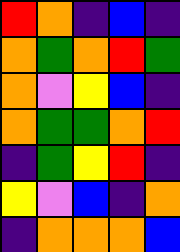[["red", "orange", "indigo", "blue", "indigo"], ["orange", "green", "orange", "red", "green"], ["orange", "violet", "yellow", "blue", "indigo"], ["orange", "green", "green", "orange", "red"], ["indigo", "green", "yellow", "red", "indigo"], ["yellow", "violet", "blue", "indigo", "orange"], ["indigo", "orange", "orange", "orange", "blue"]]